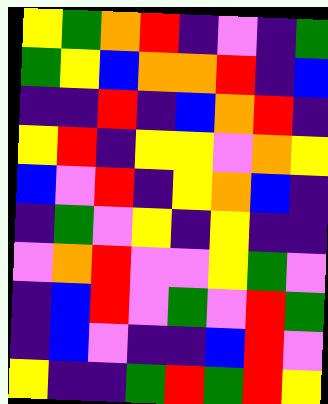[["yellow", "green", "orange", "red", "indigo", "violet", "indigo", "green"], ["green", "yellow", "blue", "orange", "orange", "red", "indigo", "blue"], ["indigo", "indigo", "red", "indigo", "blue", "orange", "red", "indigo"], ["yellow", "red", "indigo", "yellow", "yellow", "violet", "orange", "yellow"], ["blue", "violet", "red", "indigo", "yellow", "orange", "blue", "indigo"], ["indigo", "green", "violet", "yellow", "indigo", "yellow", "indigo", "indigo"], ["violet", "orange", "red", "violet", "violet", "yellow", "green", "violet"], ["indigo", "blue", "red", "violet", "green", "violet", "red", "green"], ["indigo", "blue", "violet", "indigo", "indigo", "blue", "red", "violet"], ["yellow", "indigo", "indigo", "green", "red", "green", "red", "yellow"]]